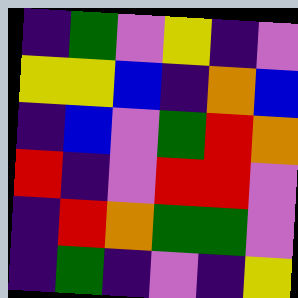[["indigo", "green", "violet", "yellow", "indigo", "violet"], ["yellow", "yellow", "blue", "indigo", "orange", "blue"], ["indigo", "blue", "violet", "green", "red", "orange"], ["red", "indigo", "violet", "red", "red", "violet"], ["indigo", "red", "orange", "green", "green", "violet"], ["indigo", "green", "indigo", "violet", "indigo", "yellow"]]